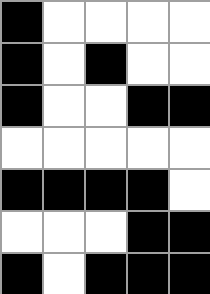[["black", "white", "white", "white", "white"], ["black", "white", "black", "white", "white"], ["black", "white", "white", "black", "black"], ["white", "white", "white", "white", "white"], ["black", "black", "black", "black", "white"], ["white", "white", "white", "black", "black"], ["black", "white", "black", "black", "black"]]